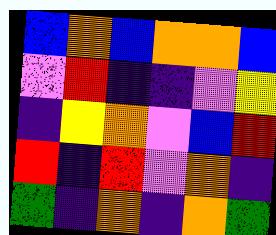[["blue", "orange", "blue", "orange", "orange", "blue"], ["violet", "red", "indigo", "indigo", "violet", "yellow"], ["indigo", "yellow", "orange", "violet", "blue", "red"], ["red", "indigo", "red", "violet", "orange", "indigo"], ["green", "indigo", "orange", "indigo", "orange", "green"]]